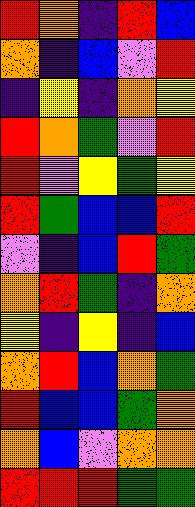[["red", "orange", "indigo", "red", "blue"], ["orange", "indigo", "blue", "violet", "red"], ["indigo", "yellow", "indigo", "orange", "yellow"], ["red", "orange", "green", "violet", "red"], ["red", "violet", "yellow", "green", "yellow"], ["red", "green", "blue", "blue", "red"], ["violet", "indigo", "blue", "red", "green"], ["orange", "red", "green", "indigo", "orange"], ["yellow", "indigo", "yellow", "indigo", "blue"], ["orange", "red", "blue", "orange", "green"], ["red", "blue", "blue", "green", "orange"], ["orange", "blue", "violet", "orange", "orange"], ["red", "red", "red", "green", "green"]]